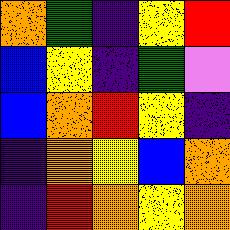[["orange", "green", "indigo", "yellow", "red"], ["blue", "yellow", "indigo", "green", "violet"], ["blue", "orange", "red", "yellow", "indigo"], ["indigo", "orange", "yellow", "blue", "orange"], ["indigo", "red", "orange", "yellow", "orange"]]